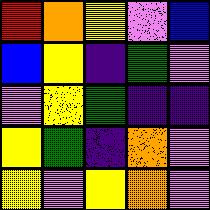[["red", "orange", "yellow", "violet", "blue"], ["blue", "yellow", "indigo", "green", "violet"], ["violet", "yellow", "green", "indigo", "indigo"], ["yellow", "green", "indigo", "orange", "violet"], ["yellow", "violet", "yellow", "orange", "violet"]]